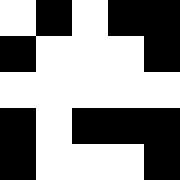[["white", "black", "white", "black", "black"], ["black", "white", "white", "white", "black"], ["white", "white", "white", "white", "white"], ["black", "white", "black", "black", "black"], ["black", "white", "white", "white", "black"]]